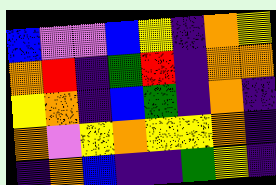[["blue", "violet", "violet", "blue", "yellow", "indigo", "orange", "yellow"], ["orange", "red", "indigo", "green", "red", "indigo", "orange", "orange"], ["yellow", "orange", "indigo", "blue", "green", "indigo", "orange", "indigo"], ["orange", "violet", "yellow", "orange", "yellow", "yellow", "orange", "indigo"], ["indigo", "orange", "blue", "indigo", "indigo", "green", "yellow", "indigo"]]